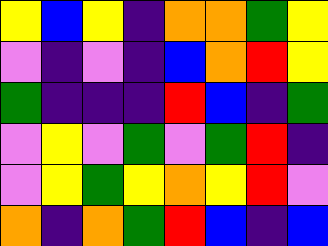[["yellow", "blue", "yellow", "indigo", "orange", "orange", "green", "yellow"], ["violet", "indigo", "violet", "indigo", "blue", "orange", "red", "yellow"], ["green", "indigo", "indigo", "indigo", "red", "blue", "indigo", "green"], ["violet", "yellow", "violet", "green", "violet", "green", "red", "indigo"], ["violet", "yellow", "green", "yellow", "orange", "yellow", "red", "violet"], ["orange", "indigo", "orange", "green", "red", "blue", "indigo", "blue"]]